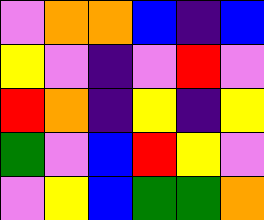[["violet", "orange", "orange", "blue", "indigo", "blue"], ["yellow", "violet", "indigo", "violet", "red", "violet"], ["red", "orange", "indigo", "yellow", "indigo", "yellow"], ["green", "violet", "blue", "red", "yellow", "violet"], ["violet", "yellow", "blue", "green", "green", "orange"]]